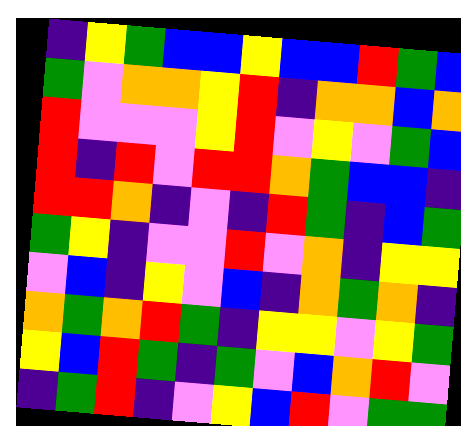[["indigo", "yellow", "green", "blue", "blue", "yellow", "blue", "blue", "red", "green", "blue"], ["green", "violet", "orange", "orange", "yellow", "red", "indigo", "orange", "orange", "blue", "orange"], ["red", "violet", "violet", "violet", "yellow", "red", "violet", "yellow", "violet", "green", "blue"], ["red", "indigo", "red", "violet", "red", "red", "orange", "green", "blue", "blue", "indigo"], ["red", "red", "orange", "indigo", "violet", "indigo", "red", "green", "indigo", "blue", "green"], ["green", "yellow", "indigo", "violet", "violet", "red", "violet", "orange", "indigo", "yellow", "yellow"], ["violet", "blue", "indigo", "yellow", "violet", "blue", "indigo", "orange", "green", "orange", "indigo"], ["orange", "green", "orange", "red", "green", "indigo", "yellow", "yellow", "violet", "yellow", "green"], ["yellow", "blue", "red", "green", "indigo", "green", "violet", "blue", "orange", "red", "violet"], ["indigo", "green", "red", "indigo", "violet", "yellow", "blue", "red", "violet", "green", "green"]]